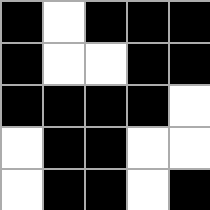[["black", "white", "black", "black", "black"], ["black", "white", "white", "black", "black"], ["black", "black", "black", "black", "white"], ["white", "black", "black", "white", "white"], ["white", "black", "black", "white", "black"]]